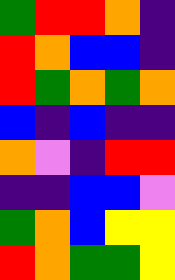[["green", "red", "red", "orange", "indigo"], ["red", "orange", "blue", "blue", "indigo"], ["red", "green", "orange", "green", "orange"], ["blue", "indigo", "blue", "indigo", "indigo"], ["orange", "violet", "indigo", "red", "red"], ["indigo", "indigo", "blue", "blue", "violet"], ["green", "orange", "blue", "yellow", "yellow"], ["red", "orange", "green", "green", "yellow"]]